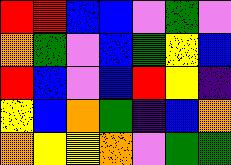[["red", "red", "blue", "blue", "violet", "green", "violet"], ["orange", "green", "violet", "blue", "green", "yellow", "blue"], ["red", "blue", "violet", "blue", "red", "yellow", "indigo"], ["yellow", "blue", "orange", "green", "indigo", "blue", "orange"], ["orange", "yellow", "yellow", "orange", "violet", "green", "green"]]